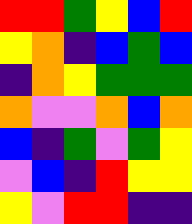[["red", "red", "green", "yellow", "blue", "red"], ["yellow", "orange", "indigo", "blue", "green", "blue"], ["indigo", "orange", "yellow", "green", "green", "green"], ["orange", "violet", "violet", "orange", "blue", "orange"], ["blue", "indigo", "green", "violet", "green", "yellow"], ["violet", "blue", "indigo", "red", "yellow", "yellow"], ["yellow", "violet", "red", "red", "indigo", "indigo"]]